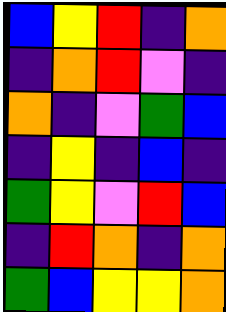[["blue", "yellow", "red", "indigo", "orange"], ["indigo", "orange", "red", "violet", "indigo"], ["orange", "indigo", "violet", "green", "blue"], ["indigo", "yellow", "indigo", "blue", "indigo"], ["green", "yellow", "violet", "red", "blue"], ["indigo", "red", "orange", "indigo", "orange"], ["green", "blue", "yellow", "yellow", "orange"]]